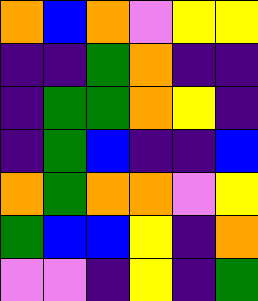[["orange", "blue", "orange", "violet", "yellow", "yellow"], ["indigo", "indigo", "green", "orange", "indigo", "indigo"], ["indigo", "green", "green", "orange", "yellow", "indigo"], ["indigo", "green", "blue", "indigo", "indigo", "blue"], ["orange", "green", "orange", "orange", "violet", "yellow"], ["green", "blue", "blue", "yellow", "indigo", "orange"], ["violet", "violet", "indigo", "yellow", "indigo", "green"]]